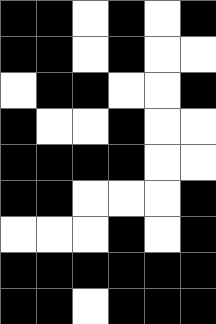[["black", "black", "white", "black", "white", "black"], ["black", "black", "white", "black", "white", "white"], ["white", "black", "black", "white", "white", "black"], ["black", "white", "white", "black", "white", "white"], ["black", "black", "black", "black", "white", "white"], ["black", "black", "white", "white", "white", "black"], ["white", "white", "white", "black", "white", "black"], ["black", "black", "black", "black", "black", "black"], ["black", "black", "white", "black", "black", "black"]]